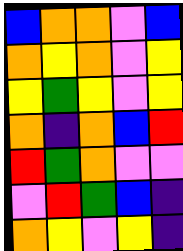[["blue", "orange", "orange", "violet", "blue"], ["orange", "yellow", "orange", "violet", "yellow"], ["yellow", "green", "yellow", "violet", "yellow"], ["orange", "indigo", "orange", "blue", "red"], ["red", "green", "orange", "violet", "violet"], ["violet", "red", "green", "blue", "indigo"], ["orange", "yellow", "violet", "yellow", "indigo"]]